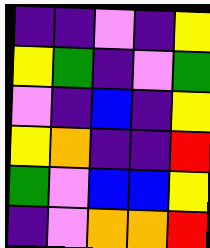[["indigo", "indigo", "violet", "indigo", "yellow"], ["yellow", "green", "indigo", "violet", "green"], ["violet", "indigo", "blue", "indigo", "yellow"], ["yellow", "orange", "indigo", "indigo", "red"], ["green", "violet", "blue", "blue", "yellow"], ["indigo", "violet", "orange", "orange", "red"]]